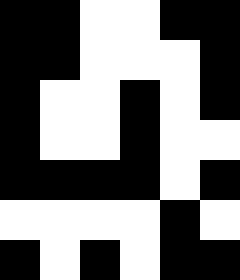[["black", "black", "white", "white", "black", "black"], ["black", "black", "white", "white", "white", "black"], ["black", "white", "white", "black", "white", "black"], ["black", "white", "white", "black", "white", "white"], ["black", "black", "black", "black", "white", "black"], ["white", "white", "white", "white", "black", "white"], ["black", "white", "black", "white", "black", "black"]]